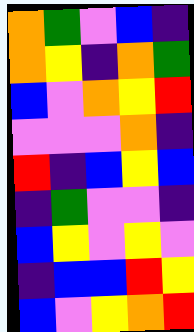[["orange", "green", "violet", "blue", "indigo"], ["orange", "yellow", "indigo", "orange", "green"], ["blue", "violet", "orange", "yellow", "red"], ["violet", "violet", "violet", "orange", "indigo"], ["red", "indigo", "blue", "yellow", "blue"], ["indigo", "green", "violet", "violet", "indigo"], ["blue", "yellow", "violet", "yellow", "violet"], ["indigo", "blue", "blue", "red", "yellow"], ["blue", "violet", "yellow", "orange", "red"]]